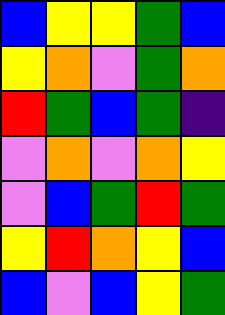[["blue", "yellow", "yellow", "green", "blue"], ["yellow", "orange", "violet", "green", "orange"], ["red", "green", "blue", "green", "indigo"], ["violet", "orange", "violet", "orange", "yellow"], ["violet", "blue", "green", "red", "green"], ["yellow", "red", "orange", "yellow", "blue"], ["blue", "violet", "blue", "yellow", "green"]]